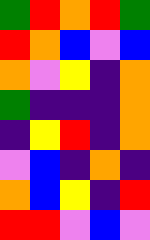[["green", "red", "orange", "red", "green"], ["red", "orange", "blue", "violet", "blue"], ["orange", "violet", "yellow", "indigo", "orange"], ["green", "indigo", "indigo", "indigo", "orange"], ["indigo", "yellow", "red", "indigo", "orange"], ["violet", "blue", "indigo", "orange", "indigo"], ["orange", "blue", "yellow", "indigo", "red"], ["red", "red", "violet", "blue", "violet"]]